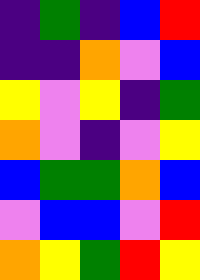[["indigo", "green", "indigo", "blue", "red"], ["indigo", "indigo", "orange", "violet", "blue"], ["yellow", "violet", "yellow", "indigo", "green"], ["orange", "violet", "indigo", "violet", "yellow"], ["blue", "green", "green", "orange", "blue"], ["violet", "blue", "blue", "violet", "red"], ["orange", "yellow", "green", "red", "yellow"]]